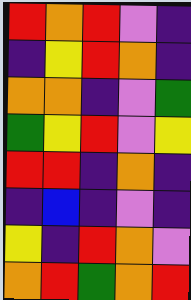[["red", "orange", "red", "violet", "indigo"], ["indigo", "yellow", "red", "orange", "indigo"], ["orange", "orange", "indigo", "violet", "green"], ["green", "yellow", "red", "violet", "yellow"], ["red", "red", "indigo", "orange", "indigo"], ["indigo", "blue", "indigo", "violet", "indigo"], ["yellow", "indigo", "red", "orange", "violet"], ["orange", "red", "green", "orange", "red"]]